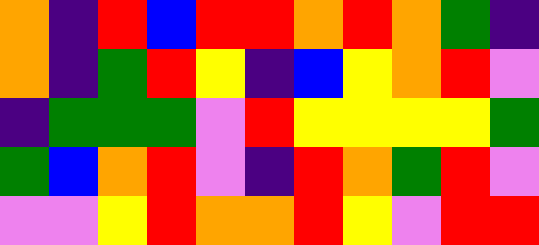[["orange", "indigo", "red", "blue", "red", "red", "orange", "red", "orange", "green", "indigo"], ["orange", "indigo", "green", "red", "yellow", "indigo", "blue", "yellow", "orange", "red", "violet"], ["indigo", "green", "green", "green", "violet", "red", "yellow", "yellow", "yellow", "yellow", "green"], ["green", "blue", "orange", "red", "violet", "indigo", "red", "orange", "green", "red", "violet"], ["violet", "violet", "yellow", "red", "orange", "orange", "red", "yellow", "violet", "red", "red"]]